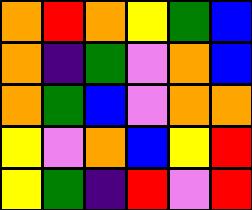[["orange", "red", "orange", "yellow", "green", "blue"], ["orange", "indigo", "green", "violet", "orange", "blue"], ["orange", "green", "blue", "violet", "orange", "orange"], ["yellow", "violet", "orange", "blue", "yellow", "red"], ["yellow", "green", "indigo", "red", "violet", "red"]]